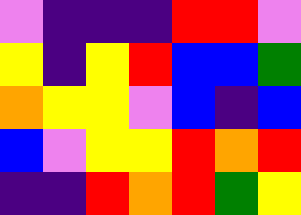[["violet", "indigo", "indigo", "indigo", "red", "red", "violet"], ["yellow", "indigo", "yellow", "red", "blue", "blue", "green"], ["orange", "yellow", "yellow", "violet", "blue", "indigo", "blue"], ["blue", "violet", "yellow", "yellow", "red", "orange", "red"], ["indigo", "indigo", "red", "orange", "red", "green", "yellow"]]